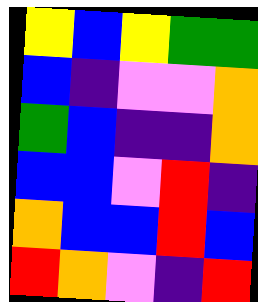[["yellow", "blue", "yellow", "green", "green"], ["blue", "indigo", "violet", "violet", "orange"], ["green", "blue", "indigo", "indigo", "orange"], ["blue", "blue", "violet", "red", "indigo"], ["orange", "blue", "blue", "red", "blue"], ["red", "orange", "violet", "indigo", "red"]]